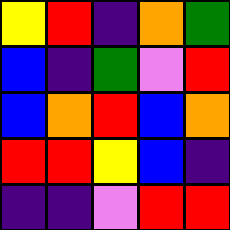[["yellow", "red", "indigo", "orange", "green"], ["blue", "indigo", "green", "violet", "red"], ["blue", "orange", "red", "blue", "orange"], ["red", "red", "yellow", "blue", "indigo"], ["indigo", "indigo", "violet", "red", "red"]]